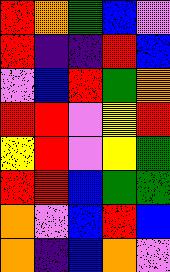[["red", "orange", "green", "blue", "violet"], ["red", "indigo", "indigo", "red", "blue"], ["violet", "blue", "red", "green", "orange"], ["red", "red", "violet", "yellow", "red"], ["yellow", "red", "violet", "yellow", "green"], ["red", "red", "blue", "green", "green"], ["orange", "violet", "blue", "red", "blue"], ["orange", "indigo", "blue", "orange", "violet"]]